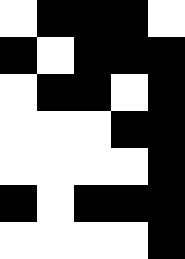[["white", "black", "black", "black", "white"], ["black", "white", "black", "black", "black"], ["white", "black", "black", "white", "black"], ["white", "white", "white", "black", "black"], ["white", "white", "white", "white", "black"], ["black", "white", "black", "black", "black"], ["white", "white", "white", "white", "black"]]